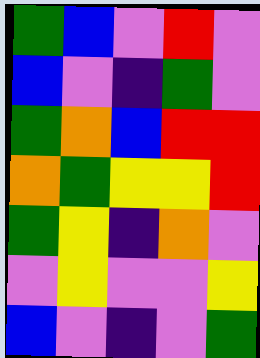[["green", "blue", "violet", "red", "violet"], ["blue", "violet", "indigo", "green", "violet"], ["green", "orange", "blue", "red", "red"], ["orange", "green", "yellow", "yellow", "red"], ["green", "yellow", "indigo", "orange", "violet"], ["violet", "yellow", "violet", "violet", "yellow"], ["blue", "violet", "indigo", "violet", "green"]]